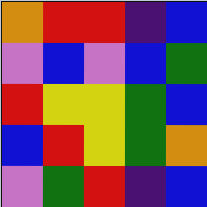[["orange", "red", "red", "indigo", "blue"], ["violet", "blue", "violet", "blue", "green"], ["red", "yellow", "yellow", "green", "blue"], ["blue", "red", "yellow", "green", "orange"], ["violet", "green", "red", "indigo", "blue"]]